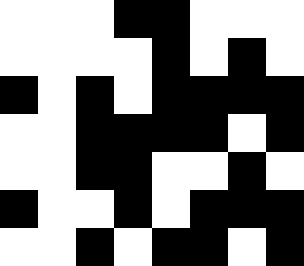[["white", "white", "white", "black", "black", "white", "white", "white"], ["white", "white", "white", "white", "black", "white", "black", "white"], ["black", "white", "black", "white", "black", "black", "black", "black"], ["white", "white", "black", "black", "black", "black", "white", "black"], ["white", "white", "black", "black", "white", "white", "black", "white"], ["black", "white", "white", "black", "white", "black", "black", "black"], ["white", "white", "black", "white", "black", "black", "white", "black"]]